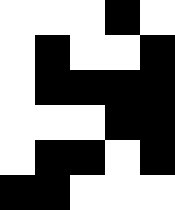[["white", "white", "white", "black", "white"], ["white", "black", "white", "white", "black"], ["white", "black", "black", "black", "black"], ["white", "white", "white", "black", "black"], ["white", "black", "black", "white", "black"], ["black", "black", "white", "white", "white"]]